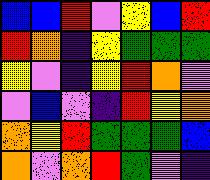[["blue", "blue", "red", "violet", "yellow", "blue", "red"], ["red", "orange", "indigo", "yellow", "green", "green", "green"], ["yellow", "violet", "indigo", "yellow", "red", "orange", "violet"], ["violet", "blue", "violet", "indigo", "red", "yellow", "orange"], ["orange", "yellow", "red", "green", "green", "green", "blue"], ["orange", "violet", "orange", "red", "green", "violet", "indigo"]]